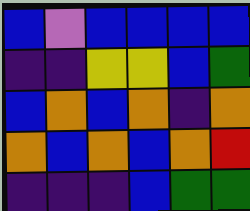[["blue", "violet", "blue", "blue", "blue", "blue"], ["indigo", "indigo", "yellow", "yellow", "blue", "green"], ["blue", "orange", "blue", "orange", "indigo", "orange"], ["orange", "blue", "orange", "blue", "orange", "red"], ["indigo", "indigo", "indigo", "blue", "green", "green"]]